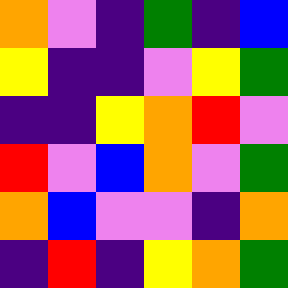[["orange", "violet", "indigo", "green", "indigo", "blue"], ["yellow", "indigo", "indigo", "violet", "yellow", "green"], ["indigo", "indigo", "yellow", "orange", "red", "violet"], ["red", "violet", "blue", "orange", "violet", "green"], ["orange", "blue", "violet", "violet", "indigo", "orange"], ["indigo", "red", "indigo", "yellow", "orange", "green"]]